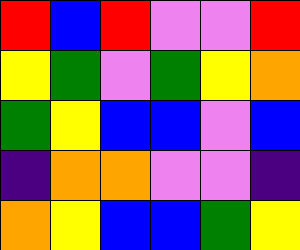[["red", "blue", "red", "violet", "violet", "red"], ["yellow", "green", "violet", "green", "yellow", "orange"], ["green", "yellow", "blue", "blue", "violet", "blue"], ["indigo", "orange", "orange", "violet", "violet", "indigo"], ["orange", "yellow", "blue", "blue", "green", "yellow"]]